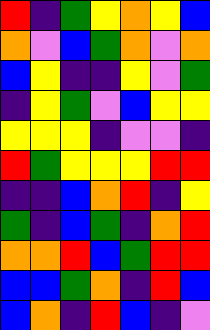[["red", "indigo", "green", "yellow", "orange", "yellow", "blue"], ["orange", "violet", "blue", "green", "orange", "violet", "orange"], ["blue", "yellow", "indigo", "indigo", "yellow", "violet", "green"], ["indigo", "yellow", "green", "violet", "blue", "yellow", "yellow"], ["yellow", "yellow", "yellow", "indigo", "violet", "violet", "indigo"], ["red", "green", "yellow", "yellow", "yellow", "red", "red"], ["indigo", "indigo", "blue", "orange", "red", "indigo", "yellow"], ["green", "indigo", "blue", "green", "indigo", "orange", "red"], ["orange", "orange", "red", "blue", "green", "red", "red"], ["blue", "blue", "green", "orange", "indigo", "red", "blue"], ["blue", "orange", "indigo", "red", "blue", "indigo", "violet"]]